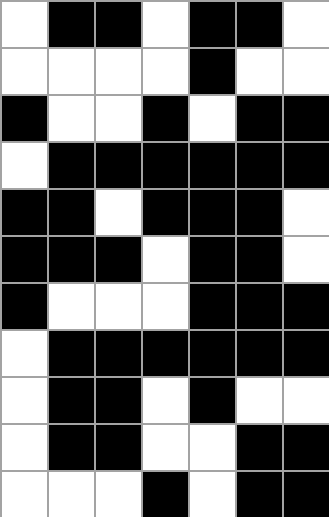[["white", "black", "black", "white", "black", "black", "white"], ["white", "white", "white", "white", "black", "white", "white"], ["black", "white", "white", "black", "white", "black", "black"], ["white", "black", "black", "black", "black", "black", "black"], ["black", "black", "white", "black", "black", "black", "white"], ["black", "black", "black", "white", "black", "black", "white"], ["black", "white", "white", "white", "black", "black", "black"], ["white", "black", "black", "black", "black", "black", "black"], ["white", "black", "black", "white", "black", "white", "white"], ["white", "black", "black", "white", "white", "black", "black"], ["white", "white", "white", "black", "white", "black", "black"]]